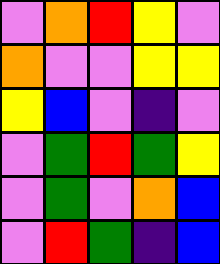[["violet", "orange", "red", "yellow", "violet"], ["orange", "violet", "violet", "yellow", "yellow"], ["yellow", "blue", "violet", "indigo", "violet"], ["violet", "green", "red", "green", "yellow"], ["violet", "green", "violet", "orange", "blue"], ["violet", "red", "green", "indigo", "blue"]]